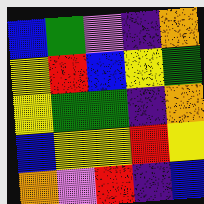[["blue", "green", "violet", "indigo", "orange"], ["yellow", "red", "blue", "yellow", "green"], ["yellow", "green", "green", "indigo", "orange"], ["blue", "yellow", "yellow", "red", "yellow"], ["orange", "violet", "red", "indigo", "blue"]]